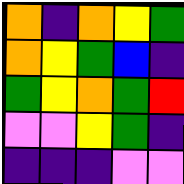[["orange", "indigo", "orange", "yellow", "green"], ["orange", "yellow", "green", "blue", "indigo"], ["green", "yellow", "orange", "green", "red"], ["violet", "violet", "yellow", "green", "indigo"], ["indigo", "indigo", "indigo", "violet", "violet"]]